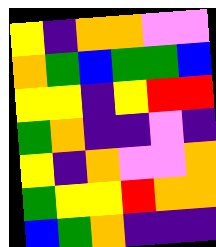[["yellow", "indigo", "orange", "orange", "violet", "violet"], ["orange", "green", "blue", "green", "green", "blue"], ["yellow", "yellow", "indigo", "yellow", "red", "red"], ["green", "orange", "indigo", "indigo", "violet", "indigo"], ["yellow", "indigo", "orange", "violet", "violet", "orange"], ["green", "yellow", "yellow", "red", "orange", "orange"], ["blue", "green", "orange", "indigo", "indigo", "indigo"]]